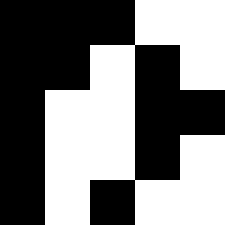[["black", "black", "black", "white", "white"], ["black", "black", "white", "black", "white"], ["black", "white", "white", "black", "black"], ["black", "white", "white", "black", "white"], ["black", "white", "black", "white", "white"]]